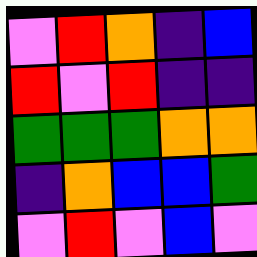[["violet", "red", "orange", "indigo", "blue"], ["red", "violet", "red", "indigo", "indigo"], ["green", "green", "green", "orange", "orange"], ["indigo", "orange", "blue", "blue", "green"], ["violet", "red", "violet", "blue", "violet"]]